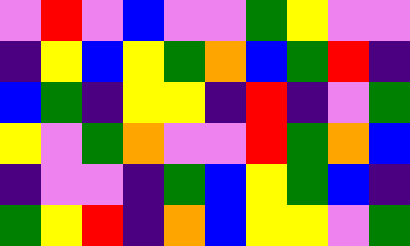[["violet", "red", "violet", "blue", "violet", "violet", "green", "yellow", "violet", "violet"], ["indigo", "yellow", "blue", "yellow", "green", "orange", "blue", "green", "red", "indigo"], ["blue", "green", "indigo", "yellow", "yellow", "indigo", "red", "indigo", "violet", "green"], ["yellow", "violet", "green", "orange", "violet", "violet", "red", "green", "orange", "blue"], ["indigo", "violet", "violet", "indigo", "green", "blue", "yellow", "green", "blue", "indigo"], ["green", "yellow", "red", "indigo", "orange", "blue", "yellow", "yellow", "violet", "green"]]